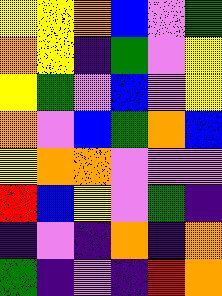[["yellow", "yellow", "orange", "blue", "violet", "green"], ["orange", "yellow", "indigo", "green", "violet", "yellow"], ["yellow", "green", "violet", "blue", "violet", "yellow"], ["orange", "violet", "blue", "green", "orange", "blue"], ["yellow", "orange", "orange", "violet", "violet", "violet"], ["red", "blue", "yellow", "violet", "green", "indigo"], ["indigo", "violet", "indigo", "orange", "indigo", "orange"], ["green", "indigo", "violet", "indigo", "red", "orange"]]